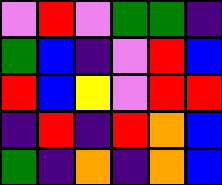[["violet", "red", "violet", "green", "green", "indigo"], ["green", "blue", "indigo", "violet", "red", "blue"], ["red", "blue", "yellow", "violet", "red", "red"], ["indigo", "red", "indigo", "red", "orange", "blue"], ["green", "indigo", "orange", "indigo", "orange", "blue"]]